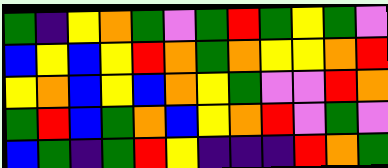[["green", "indigo", "yellow", "orange", "green", "violet", "green", "red", "green", "yellow", "green", "violet"], ["blue", "yellow", "blue", "yellow", "red", "orange", "green", "orange", "yellow", "yellow", "orange", "red"], ["yellow", "orange", "blue", "yellow", "blue", "orange", "yellow", "green", "violet", "violet", "red", "orange"], ["green", "red", "blue", "green", "orange", "blue", "yellow", "orange", "red", "violet", "green", "violet"], ["blue", "green", "indigo", "green", "red", "yellow", "indigo", "indigo", "indigo", "red", "orange", "green"]]